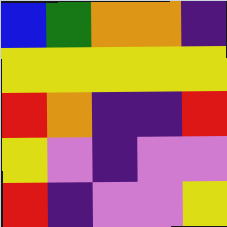[["blue", "green", "orange", "orange", "indigo"], ["yellow", "yellow", "yellow", "yellow", "yellow"], ["red", "orange", "indigo", "indigo", "red"], ["yellow", "violet", "indigo", "violet", "violet"], ["red", "indigo", "violet", "violet", "yellow"]]